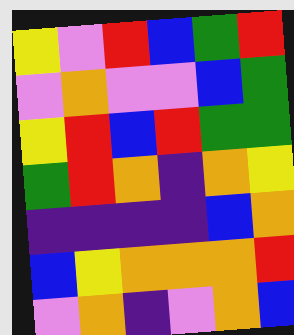[["yellow", "violet", "red", "blue", "green", "red"], ["violet", "orange", "violet", "violet", "blue", "green"], ["yellow", "red", "blue", "red", "green", "green"], ["green", "red", "orange", "indigo", "orange", "yellow"], ["indigo", "indigo", "indigo", "indigo", "blue", "orange"], ["blue", "yellow", "orange", "orange", "orange", "red"], ["violet", "orange", "indigo", "violet", "orange", "blue"]]